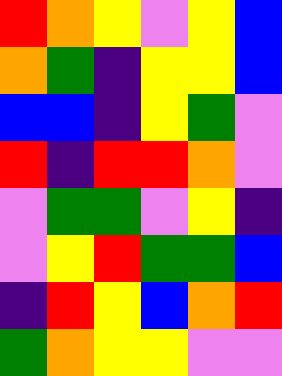[["red", "orange", "yellow", "violet", "yellow", "blue"], ["orange", "green", "indigo", "yellow", "yellow", "blue"], ["blue", "blue", "indigo", "yellow", "green", "violet"], ["red", "indigo", "red", "red", "orange", "violet"], ["violet", "green", "green", "violet", "yellow", "indigo"], ["violet", "yellow", "red", "green", "green", "blue"], ["indigo", "red", "yellow", "blue", "orange", "red"], ["green", "orange", "yellow", "yellow", "violet", "violet"]]